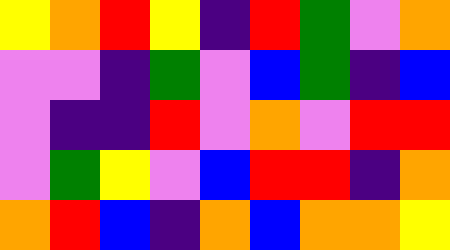[["yellow", "orange", "red", "yellow", "indigo", "red", "green", "violet", "orange"], ["violet", "violet", "indigo", "green", "violet", "blue", "green", "indigo", "blue"], ["violet", "indigo", "indigo", "red", "violet", "orange", "violet", "red", "red"], ["violet", "green", "yellow", "violet", "blue", "red", "red", "indigo", "orange"], ["orange", "red", "blue", "indigo", "orange", "blue", "orange", "orange", "yellow"]]